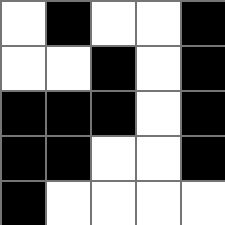[["white", "black", "white", "white", "black"], ["white", "white", "black", "white", "black"], ["black", "black", "black", "white", "black"], ["black", "black", "white", "white", "black"], ["black", "white", "white", "white", "white"]]